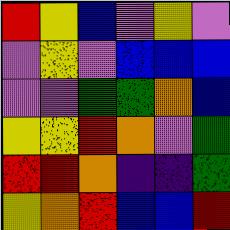[["red", "yellow", "blue", "violet", "yellow", "violet"], ["violet", "yellow", "violet", "blue", "blue", "blue"], ["violet", "violet", "green", "green", "orange", "blue"], ["yellow", "yellow", "red", "orange", "violet", "green"], ["red", "red", "orange", "indigo", "indigo", "green"], ["yellow", "orange", "red", "blue", "blue", "red"]]